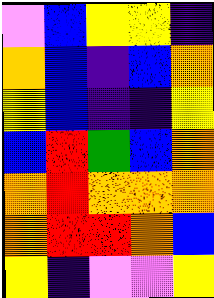[["violet", "blue", "yellow", "yellow", "indigo"], ["orange", "blue", "indigo", "blue", "orange"], ["yellow", "blue", "indigo", "indigo", "yellow"], ["blue", "red", "green", "blue", "orange"], ["orange", "red", "orange", "orange", "orange"], ["orange", "red", "red", "orange", "blue"], ["yellow", "indigo", "violet", "violet", "yellow"]]